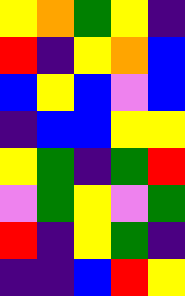[["yellow", "orange", "green", "yellow", "indigo"], ["red", "indigo", "yellow", "orange", "blue"], ["blue", "yellow", "blue", "violet", "blue"], ["indigo", "blue", "blue", "yellow", "yellow"], ["yellow", "green", "indigo", "green", "red"], ["violet", "green", "yellow", "violet", "green"], ["red", "indigo", "yellow", "green", "indigo"], ["indigo", "indigo", "blue", "red", "yellow"]]